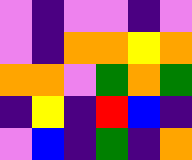[["violet", "indigo", "violet", "violet", "indigo", "violet"], ["violet", "indigo", "orange", "orange", "yellow", "orange"], ["orange", "orange", "violet", "green", "orange", "green"], ["indigo", "yellow", "indigo", "red", "blue", "indigo"], ["violet", "blue", "indigo", "green", "indigo", "orange"]]